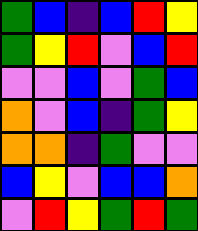[["green", "blue", "indigo", "blue", "red", "yellow"], ["green", "yellow", "red", "violet", "blue", "red"], ["violet", "violet", "blue", "violet", "green", "blue"], ["orange", "violet", "blue", "indigo", "green", "yellow"], ["orange", "orange", "indigo", "green", "violet", "violet"], ["blue", "yellow", "violet", "blue", "blue", "orange"], ["violet", "red", "yellow", "green", "red", "green"]]